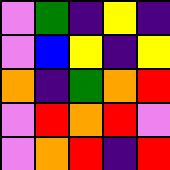[["violet", "green", "indigo", "yellow", "indigo"], ["violet", "blue", "yellow", "indigo", "yellow"], ["orange", "indigo", "green", "orange", "red"], ["violet", "red", "orange", "red", "violet"], ["violet", "orange", "red", "indigo", "red"]]